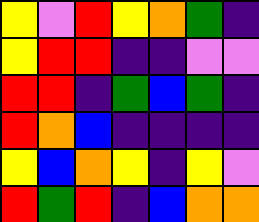[["yellow", "violet", "red", "yellow", "orange", "green", "indigo"], ["yellow", "red", "red", "indigo", "indigo", "violet", "violet"], ["red", "red", "indigo", "green", "blue", "green", "indigo"], ["red", "orange", "blue", "indigo", "indigo", "indigo", "indigo"], ["yellow", "blue", "orange", "yellow", "indigo", "yellow", "violet"], ["red", "green", "red", "indigo", "blue", "orange", "orange"]]